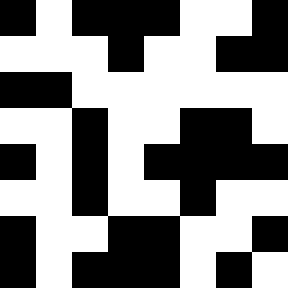[["black", "white", "black", "black", "black", "white", "white", "black"], ["white", "white", "white", "black", "white", "white", "black", "black"], ["black", "black", "white", "white", "white", "white", "white", "white"], ["white", "white", "black", "white", "white", "black", "black", "white"], ["black", "white", "black", "white", "black", "black", "black", "black"], ["white", "white", "black", "white", "white", "black", "white", "white"], ["black", "white", "white", "black", "black", "white", "white", "black"], ["black", "white", "black", "black", "black", "white", "black", "white"]]